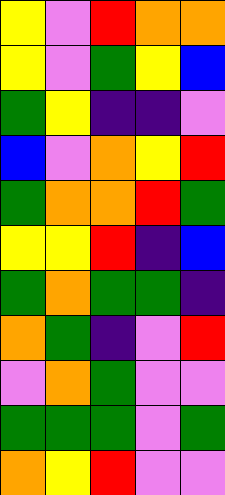[["yellow", "violet", "red", "orange", "orange"], ["yellow", "violet", "green", "yellow", "blue"], ["green", "yellow", "indigo", "indigo", "violet"], ["blue", "violet", "orange", "yellow", "red"], ["green", "orange", "orange", "red", "green"], ["yellow", "yellow", "red", "indigo", "blue"], ["green", "orange", "green", "green", "indigo"], ["orange", "green", "indigo", "violet", "red"], ["violet", "orange", "green", "violet", "violet"], ["green", "green", "green", "violet", "green"], ["orange", "yellow", "red", "violet", "violet"]]